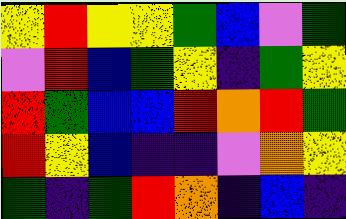[["yellow", "red", "yellow", "yellow", "green", "blue", "violet", "green"], ["violet", "red", "blue", "green", "yellow", "indigo", "green", "yellow"], ["red", "green", "blue", "blue", "red", "orange", "red", "green"], ["red", "yellow", "blue", "indigo", "indigo", "violet", "orange", "yellow"], ["green", "indigo", "green", "red", "orange", "indigo", "blue", "indigo"]]